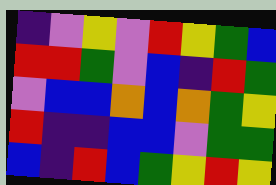[["indigo", "violet", "yellow", "violet", "red", "yellow", "green", "blue"], ["red", "red", "green", "violet", "blue", "indigo", "red", "green"], ["violet", "blue", "blue", "orange", "blue", "orange", "green", "yellow"], ["red", "indigo", "indigo", "blue", "blue", "violet", "green", "green"], ["blue", "indigo", "red", "blue", "green", "yellow", "red", "yellow"]]